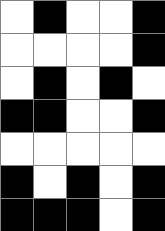[["white", "black", "white", "white", "black"], ["white", "white", "white", "white", "black"], ["white", "black", "white", "black", "white"], ["black", "black", "white", "white", "black"], ["white", "white", "white", "white", "white"], ["black", "white", "black", "white", "black"], ["black", "black", "black", "white", "black"]]